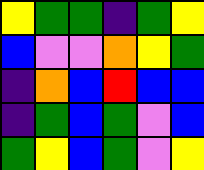[["yellow", "green", "green", "indigo", "green", "yellow"], ["blue", "violet", "violet", "orange", "yellow", "green"], ["indigo", "orange", "blue", "red", "blue", "blue"], ["indigo", "green", "blue", "green", "violet", "blue"], ["green", "yellow", "blue", "green", "violet", "yellow"]]